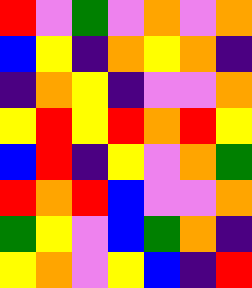[["red", "violet", "green", "violet", "orange", "violet", "orange"], ["blue", "yellow", "indigo", "orange", "yellow", "orange", "indigo"], ["indigo", "orange", "yellow", "indigo", "violet", "violet", "orange"], ["yellow", "red", "yellow", "red", "orange", "red", "yellow"], ["blue", "red", "indigo", "yellow", "violet", "orange", "green"], ["red", "orange", "red", "blue", "violet", "violet", "orange"], ["green", "yellow", "violet", "blue", "green", "orange", "indigo"], ["yellow", "orange", "violet", "yellow", "blue", "indigo", "red"]]